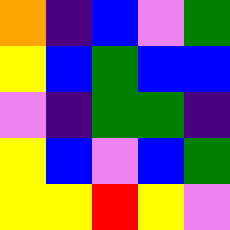[["orange", "indigo", "blue", "violet", "green"], ["yellow", "blue", "green", "blue", "blue"], ["violet", "indigo", "green", "green", "indigo"], ["yellow", "blue", "violet", "blue", "green"], ["yellow", "yellow", "red", "yellow", "violet"]]